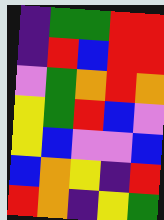[["indigo", "green", "green", "red", "red"], ["indigo", "red", "blue", "red", "red"], ["violet", "green", "orange", "red", "orange"], ["yellow", "green", "red", "blue", "violet"], ["yellow", "blue", "violet", "violet", "blue"], ["blue", "orange", "yellow", "indigo", "red"], ["red", "orange", "indigo", "yellow", "green"]]